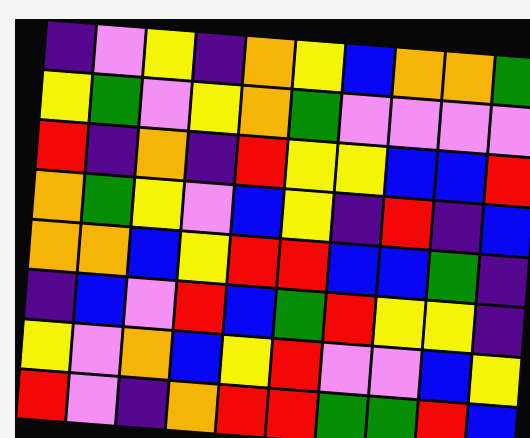[["indigo", "violet", "yellow", "indigo", "orange", "yellow", "blue", "orange", "orange", "green"], ["yellow", "green", "violet", "yellow", "orange", "green", "violet", "violet", "violet", "violet"], ["red", "indigo", "orange", "indigo", "red", "yellow", "yellow", "blue", "blue", "red"], ["orange", "green", "yellow", "violet", "blue", "yellow", "indigo", "red", "indigo", "blue"], ["orange", "orange", "blue", "yellow", "red", "red", "blue", "blue", "green", "indigo"], ["indigo", "blue", "violet", "red", "blue", "green", "red", "yellow", "yellow", "indigo"], ["yellow", "violet", "orange", "blue", "yellow", "red", "violet", "violet", "blue", "yellow"], ["red", "violet", "indigo", "orange", "red", "red", "green", "green", "red", "blue"]]